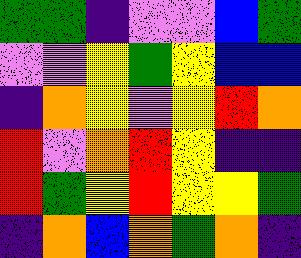[["green", "green", "indigo", "violet", "violet", "blue", "green"], ["violet", "violet", "yellow", "green", "yellow", "blue", "blue"], ["indigo", "orange", "yellow", "violet", "yellow", "red", "orange"], ["red", "violet", "orange", "red", "yellow", "indigo", "indigo"], ["red", "green", "yellow", "red", "yellow", "yellow", "green"], ["indigo", "orange", "blue", "orange", "green", "orange", "indigo"]]